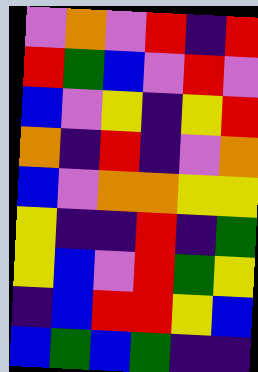[["violet", "orange", "violet", "red", "indigo", "red"], ["red", "green", "blue", "violet", "red", "violet"], ["blue", "violet", "yellow", "indigo", "yellow", "red"], ["orange", "indigo", "red", "indigo", "violet", "orange"], ["blue", "violet", "orange", "orange", "yellow", "yellow"], ["yellow", "indigo", "indigo", "red", "indigo", "green"], ["yellow", "blue", "violet", "red", "green", "yellow"], ["indigo", "blue", "red", "red", "yellow", "blue"], ["blue", "green", "blue", "green", "indigo", "indigo"]]